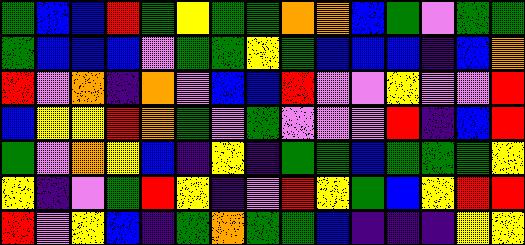[["green", "blue", "blue", "red", "green", "yellow", "green", "green", "orange", "orange", "blue", "green", "violet", "green", "green"], ["green", "blue", "blue", "blue", "violet", "green", "green", "yellow", "green", "blue", "blue", "blue", "indigo", "blue", "orange"], ["red", "violet", "orange", "indigo", "orange", "violet", "blue", "blue", "red", "violet", "violet", "yellow", "violet", "violet", "red"], ["blue", "yellow", "yellow", "red", "orange", "green", "violet", "green", "violet", "violet", "violet", "red", "indigo", "blue", "red"], ["green", "violet", "orange", "yellow", "blue", "indigo", "yellow", "indigo", "green", "green", "blue", "green", "green", "green", "yellow"], ["yellow", "indigo", "violet", "green", "red", "yellow", "indigo", "violet", "red", "yellow", "green", "blue", "yellow", "red", "red"], ["red", "violet", "yellow", "blue", "indigo", "green", "orange", "green", "green", "blue", "indigo", "indigo", "indigo", "yellow", "yellow"]]